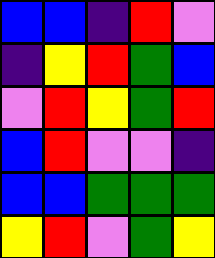[["blue", "blue", "indigo", "red", "violet"], ["indigo", "yellow", "red", "green", "blue"], ["violet", "red", "yellow", "green", "red"], ["blue", "red", "violet", "violet", "indigo"], ["blue", "blue", "green", "green", "green"], ["yellow", "red", "violet", "green", "yellow"]]